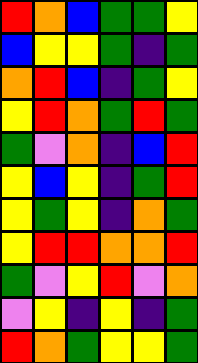[["red", "orange", "blue", "green", "green", "yellow"], ["blue", "yellow", "yellow", "green", "indigo", "green"], ["orange", "red", "blue", "indigo", "green", "yellow"], ["yellow", "red", "orange", "green", "red", "green"], ["green", "violet", "orange", "indigo", "blue", "red"], ["yellow", "blue", "yellow", "indigo", "green", "red"], ["yellow", "green", "yellow", "indigo", "orange", "green"], ["yellow", "red", "red", "orange", "orange", "red"], ["green", "violet", "yellow", "red", "violet", "orange"], ["violet", "yellow", "indigo", "yellow", "indigo", "green"], ["red", "orange", "green", "yellow", "yellow", "green"]]